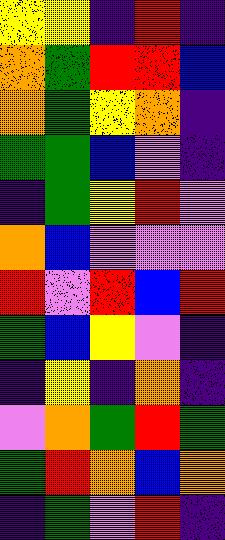[["yellow", "yellow", "indigo", "red", "indigo"], ["orange", "green", "red", "red", "blue"], ["orange", "green", "yellow", "orange", "indigo"], ["green", "green", "blue", "violet", "indigo"], ["indigo", "green", "yellow", "red", "violet"], ["orange", "blue", "violet", "violet", "violet"], ["red", "violet", "red", "blue", "red"], ["green", "blue", "yellow", "violet", "indigo"], ["indigo", "yellow", "indigo", "orange", "indigo"], ["violet", "orange", "green", "red", "green"], ["green", "red", "orange", "blue", "orange"], ["indigo", "green", "violet", "red", "indigo"]]